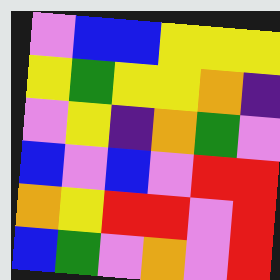[["violet", "blue", "blue", "yellow", "yellow", "yellow"], ["yellow", "green", "yellow", "yellow", "orange", "indigo"], ["violet", "yellow", "indigo", "orange", "green", "violet"], ["blue", "violet", "blue", "violet", "red", "red"], ["orange", "yellow", "red", "red", "violet", "red"], ["blue", "green", "violet", "orange", "violet", "red"]]